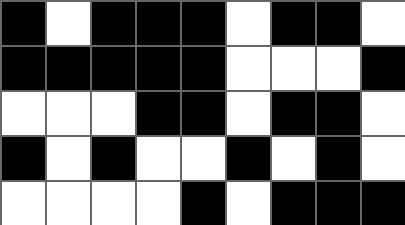[["black", "white", "black", "black", "black", "white", "black", "black", "white"], ["black", "black", "black", "black", "black", "white", "white", "white", "black"], ["white", "white", "white", "black", "black", "white", "black", "black", "white"], ["black", "white", "black", "white", "white", "black", "white", "black", "white"], ["white", "white", "white", "white", "black", "white", "black", "black", "black"]]